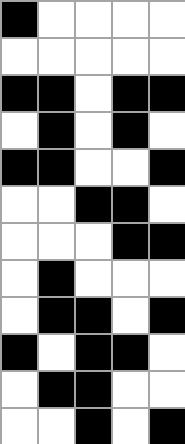[["black", "white", "white", "white", "white"], ["white", "white", "white", "white", "white"], ["black", "black", "white", "black", "black"], ["white", "black", "white", "black", "white"], ["black", "black", "white", "white", "black"], ["white", "white", "black", "black", "white"], ["white", "white", "white", "black", "black"], ["white", "black", "white", "white", "white"], ["white", "black", "black", "white", "black"], ["black", "white", "black", "black", "white"], ["white", "black", "black", "white", "white"], ["white", "white", "black", "white", "black"]]